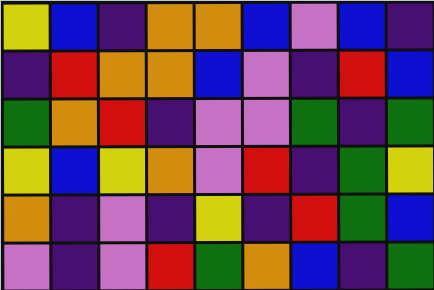[["yellow", "blue", "indigo", "orange", "orange", "blue", "violet", "blue", "indigo"], ["indigo", "red", "orange", "orange", "blue", "violet", "indigo", "red", "blue"], ["green", "orange", "red", "indigo", "violet", "violet", "green", "indigo", "green"], ["yellow", "blue", "yellow", "orange", "violet", "red", "indigo", "green", "yellow"], ["orange", "indigo", "violet", "indigo", "yellow", "indigo", "red", "green", "blue"], ["violet", "indigo", "violet", "red", "green", "orange", "blue", "indigo", "green"]]